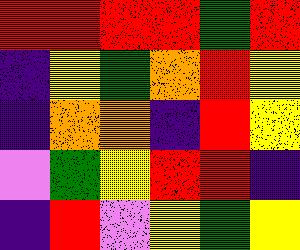[["red", "red", "red", "red", "green", "red"], ["indigo", "yellow", "green", "orange", "red", "yellow"], ["indigo", "orange", "orange", "indigo", "red", "yellow"], ["violet", "green", "yellow", "red", "red", "indigo"], ["indigo", "red", "violet", "yellow", "green", "yellow"]]